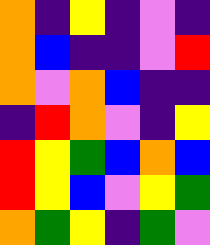[["orange", "indigo", "yellow", "indigo", "violet", "indigo"], ["orange", "blue", "indigo", "indigo", "violet", "red"], ["orange", "violet", "orange", "blue", "indigo", "indigo"], ["indigo", "red", "orange", "violet", "indigo", "yellow"], ["red", "yellow", "green", "blue", "orange", "blue"], ["red", "yellow", "blue", "violet", "yellow", "green"], ["orange", "green", "yellow", "indigo", "green", "violet"]]